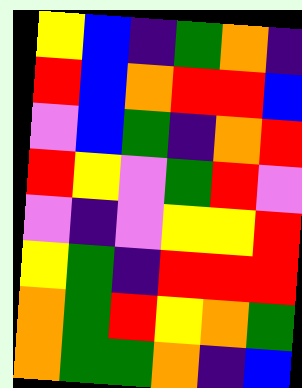[["yellow", "blue", "indigo", "green", "orange", "indigo"], ["red", "blue", "orange", "red", "red", "blue"], ["violet", "blue", "green", "indigo", "orange", "red"], ["red", "yellow", "violet", "green", "red", "violet"], ["violet", "indigo", "violet", "yellow", "yellow", "red"], ["yellow", "green", "indigo", "red", "red", "red"], ["orange", "green", "red", "yellow", "orange", "green"], ["orange", "green", "green", "orange", "indigo", "blue"]]